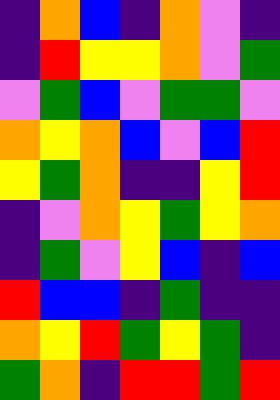[["indigo", "orange", "blue", "indigo", "orange", "violet", "indigo"], ["indigo", "red", "yellow", "yellow", "orange", "violet", "green"], ["violet", "green", "blue", "violet", "green", "green", "violet"], ["orange", "yellow", "orange", "blue", "violet", "blue", "red"], ["yellow", "green", "orange", "indigo", "indigo", "yellow", "red"], ["indigo", "violet", "orange", "yellow", "green", "yellow", "orange"], ["indigo", "green", "violet", "yellow", "blue", "indigo", "blue"], ["red", "blue", "blue", "indigo", "green", "indigo", "indigo"], ["orange", "yellow", "red", "green", "yellow", "green", "indigo"], ["green", "orange", "indigo", "red", "red", "green", "red"]]